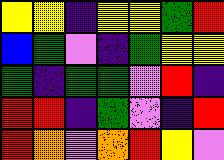[["yellow", "yellow", "indigo", "yellow", "yellow", "green", "red"], ["blue", "green", "violet", "indigo", "green", "yellow", "yellow"], ["green", "indigo", "green", "green", "violet", "red", "indigo"], ["red", "red", "indigo", "green", "violet", "indigo", "red"], ["red", "orange", "violet", "orange", "red", "yellow", "violet"]]